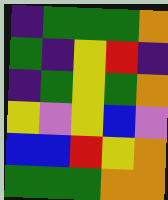[["indigo", "green", "green", "green", "orange"], ["green", "indigo", "yellow", "red", "indigo"], ["indigo", "green", "yellow", "green", "orange"], ["yellow", "violet", "yellow", "blue", "violet"], ["blue", "blue", "red", "yellow", "orange"], ["green", "green", "green", "orange", "orange"]]